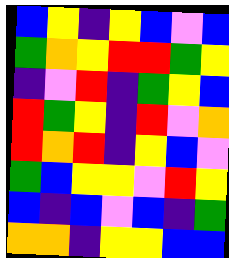[["blue", "yellow", "indigo", "yellow", "blue", "violet", "blue"], ["green", "orange", "yellow", "red", "red", "green", "yellow"], ["indigo", "violet", "red", "indigo", "green", "yellow", "blue"], ["red", "green", "yellow", "indigo", "red", "violet", "orange"], ["red", "orange", "red", "indigo", "yellow", "blue", "violet"], ["green", "blue", "yellow", "yellow", "violet", "red", "yellow"], ["blue", "indigo", "blue", "violet", "blue", "indigo", "green"], ["orange", "orange", "indigo", "yellow", "yellow", "blue", "blue"]]